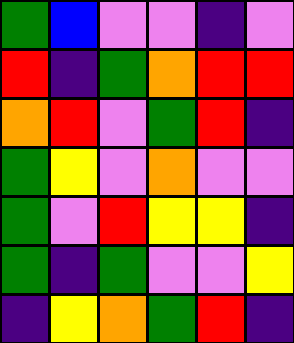[["green", "blue", "violet", "violet", "indigo", "violet"], ["red", "indigo", "green", "orange", "red", "red"], ["orange", "red", "violet", "green", "red", "indigo"], ["green", "yellow", "violet", "orange", "violet", "violet"], ["green", "violet", "red", "yellow", "yellow", "indigo"], ["green", "indigo", "green", "violet", "violet", "yellow"], ["indigo", "yellow", "orange", "green", "red", "indigo"]]